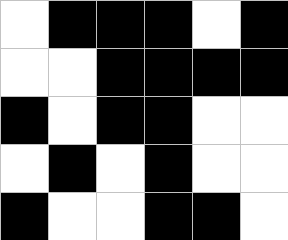[["white", "black", "black", "black", "white", "black"], ["white", "white", "black", "black", "black", "black"], ["black", "white", "black", "black", "white", "white"], ["white", "black", "white", "black", "white", "white"], ["black", "white", "white", "black", "black", "white"]]